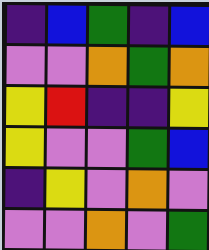[["indigo", "blue", "green", "indigo", "blue"], ["violet", "violet", "orange", "green", "orange"], ["yellow", "red", "indigo", "indigo", "yellow"], ["yellow", "violet", "violet", "green", "blue"], ["indigo", "yellow", "violet", "orange", "violet"], ["violet", "violet", "orange", "violet", "green"]]